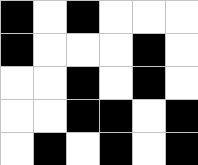[["black", "white", "black", "white", "white", "white"], ["black", "white", "white", "white", "black", "white"], ["white", "white", "black", "white", "black", "white"], ["white", "white", "black", "black", "white", "black"], ["white", "black", "white", "black", "white", "black"]]